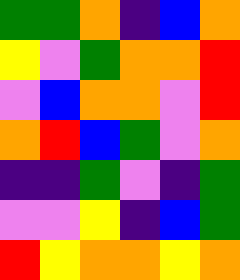[["green", "green", "orange", "indigo", "blue", "orange"], ["yellow", "violet", "green", "orange", "orange", "red"], ["violet", "blue", "orange", "orange", "violet", "red"], ["orange", "red", "blue", "green", "violet", "orange"], ["indigo", "indigo", "green", "violet", "indigo", "green"], ["violet", "violet", "yellow", "indigo", "blue", "green"], ["red", "yellow", "orange", "orange", "yellow", "orange"]]